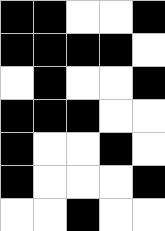[["black", "black", "white", "white", "black"], ["black", "black", "black", "black", "white"], ["white", "black", "white", "white", "black"], ["black", "black", "black", "white", "white"], ["black", "white", "white", "black", "white"], ["black", "white", "white", "white", "black"], ["white", "white", "black", "white", "white"]]